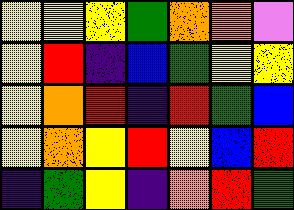[["yellow", "yellow", "yellow", "green", "orange", "orange", "violet"], ["yellow", "red", "indigo", "blue", "green", "yellow", "yellow"], ["yellow", "orange", "red", "indigo", "red", "green", "blue"], ["yellow", "orange", "yellow", "red", "yellow", "blue", "red"], ["indigo", "green", "yellow", "indigo", "orange", "red", "green"]]